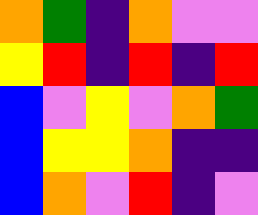[["orange", "green", "indigo", "orange", "violet", "violet"], ["yellow", "red", "indigo", "red", "indigo", "red"], ["blue", "violet", "yellow", "violet", "orange", "green"], ["blue", "yellow", "yellow", "orange", "indigo", "indigo"], ["blue", "orange", "violet", "red", "indigo", "violet"]]